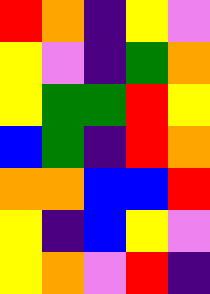[["red", "orange", "indigo", "yellow", "violet"], ["yellow", "violet", "indigo", "green", "orange"], ["yellow", "green", "green", "red", "yellow"], ["blue", "green", "indigo", "red", "orange"], ["orange", "orange", "blue", "blue", "red"], ["yellow", "indigo", "blue", "yellow", "violet"], ["yellow", "orange", "violet", "red", "indigo"]]